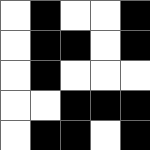[["white", "black", "white", "white", "black"], ["white", "black", "black", "white", "black"], ["white", "black", "white", "white", "white"], ["white", "white", "black", "black", "black"], ["white", "black", "black", "white", "black"]]